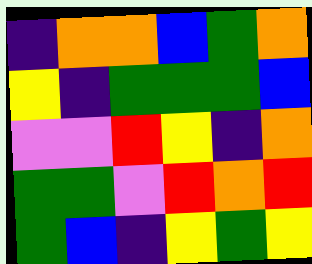[["indigo", "orange", "orange", "blue", "green", "orange"], ["yellow", "indigo", "green", "green", "green", "blue"], ["violet", "violet", "red", "yellow", "indigo", "orange"], ["green", "green", "violet", "red", "orange", "red"], ["green", "blue", "indigo", "yellow", "green", "yellow"]]